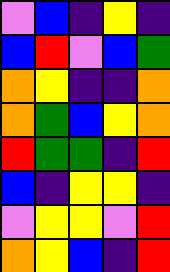[["violet", "blue", "indigo", "yellow", "indigo"], ["blue", "red", "violet", "blue", "green"], ["orange", "yellow", "indigo", "indigo", "orange"], ["orange", "green", "blue", "yellow", "orange"], ["red", "green", "green", "indigo", "red"], ["blue", "indigo", "yellow", "yellow", "indigo"], ["violet", "yellow", "yellow", "violet", "red"], ["orange", "yellow", "blue", "indigo", "red"]]